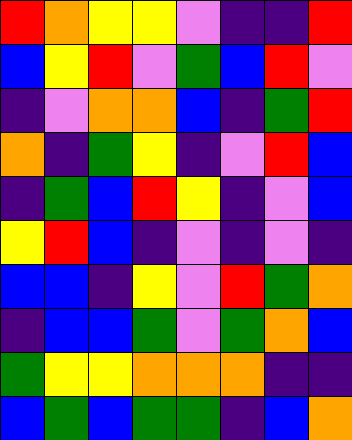[["red", "orange", "yellow", "yellow", "violet", "indigo", "indigo", "red"], ["blue", "yellow", "red", "violet", "green", "blue", "red", "violet"], ["indigo", "violet", "orange", "orange", "blue", "indigo", "green", "red"], ["orange", "indigo", "green", "yellow", "indigo", "violet", "red", "blue"], ["indigo", "green", "blue", "red", "yellow", "indigo", "violet", "blue"], ["yellow", "red", "blue", "indigo", "violet", "indigo", "violet", "indigo"], ["blue", "blue", "indigo", "yellow", "violet", "red", "green", "orange"], ["indigo", "blue", "blue", "green", "violet", "green", "orange", "blue"], ["green", "yellow", "yellow", "orange", "orange", "orange", "indigo", "indigo"], ["blue", "green", "blue", "green", "green", "indigo", "blue", "orange"]]